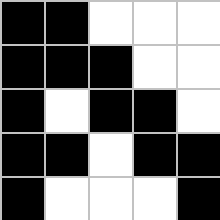[["black", "black", "white", "white", "white"], ["black", "black", "black", "white", "white"], ["black", "white", "black", "black", "white"], ["black", "black", "white", "black", "black"], ["black", "white", "white", "white", "black"]]